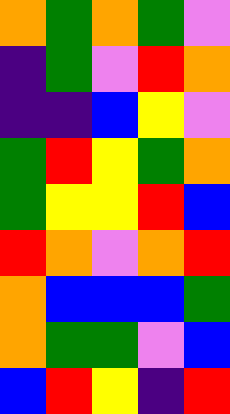[["orange", "green", "orange", "green", "violet"], ["indigo", "green", "violet", "red", "orange"], ["indigo", "indigo", "blue", "yellow", "violet"], ["green", "red", "yellow", "green", "orange"], ["green", "yellow", "yellow", "red", "blue"], ["red", "orange", "violet", "orange", "red"], ["orange", "blue", "blue", "blue", "green"], ["orange", "green", "green", "violet", "blue"], ["blue", "red", "yellow", "indigo", "red"]]